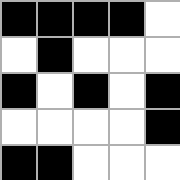[["black", "black", "black", "black", "white"], ["white", "black", "white", "white", "white"], ["black", "white", "black", "white", "black"], ["white", "white", "white", "white", "black"], ["black", "black", "white", "white", "white"]]